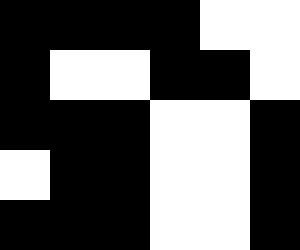[["black", "black", "black", "black", "white", "white"], ["black", "white", "white", "black", "black", "white"], ["black", "black", "black", "white", "white", "black"], ["white", "black", "black", "white", "white", "black"], ["black", "black", "black", "white", "white", "black"]]